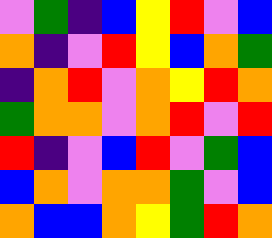[["violet", "green", "indigo", "blue", "yellow", "red", "violet", "blue"], ["orange", "indigo", "violet", "red", "yellow", "blue", "orange", "green"], ["indigo", "orange", "red", "violet", "orange", "yellow", "red", "orange"], ["green", "orange", "orange", "violet", "orange", "red", "violet", "red"], ["red", "indigo", "violet", "blue", "red", "violet", "green", "blue"], ["blue", "orange", "violet", "orange", "orange", "green", "violet", "blue"], ["orange", "blue", "blue", "orange", "yellow", "green", "red", "orange"]]